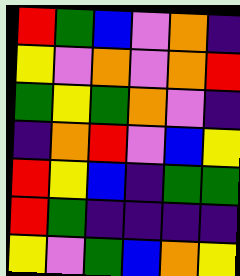[["red", "green", "blue", "violet", "orange", "indigo"], ["yellow", "violet", "orange", "violet", "orange", "red"], ["green", "yellow", "green", "orange", "violet", "indigo"], ["indigo", "orange", "red", "violet", "blue", "yellow"], ["red", "yellow", "blue", "indigo", "green", "green"], ["red", "green", "indigo", "indigo", "indigo", "indigo"], ["yellow", "violet", "green", "blue", "orange", "yellow"]]